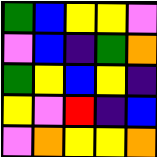[["green", "blue", "yellow", "yellow", "violet"], ["violet", "blue", "indigo", "green", "orange"], ["green", "yellow", "blue", "yellow", "indigo"], ["yellow", "violet", "red", "indigo", "blue"], ["violet", "orange", "yellow", "yellow", "orange"]]